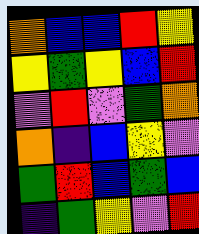[["orange", "blue", "blue", "red", "yellow"], ["yellow", "green", "yellow", "blue", "red"], ["violet", "red", "violet", "green", "orange"], ["orange", "indigo", "blue", "yellow", "violet"], ["green", "red", "blue", "green", "blue"], ["indigo", "green", "yellow", "violet", "red"]]